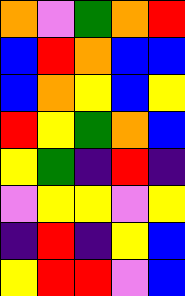[["orange", "violet", "green", "orange", "red"], ["blue", "red", "orange", "blue", "blue"], ["blue", "orange", "yellow", "blue", "yellow"], ["red", "yellow", "green", "orange", "blue"], ["yellow", "green", "indigo", "red", "indigo"], ["violet", "yellow", "yellow", "violet", "yellow"], ["indigo", "red", "indigo", "yellow", "blue"], ["yellow", "red", "red", "violet", "blue"]]